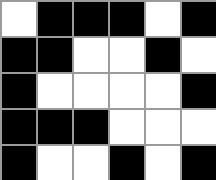[["white", "black", "black", "black", "white", "black"], ["black", "black", "white", "white", "black", "white"], ["black", "white", "white", "white", "white", "black"], ["black", "black", "black", "white", "white", "white"], ["black", "white", "white", "black", "white", "black"]]